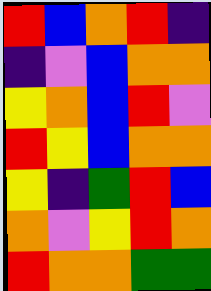[["red", "blue", "orange", "red", "indigo"], ["indigo", "violet", "blue", "orange", "orange"], ["yellow", "orange", "blue", "red", "violet"], ["red", "yellow", "blue", "orange", "orange"], ["yellow", "indigo", "green", "red", "blue"], ["orange", "violet", "yellow", "red", "orange"], ["red", "orange", "orange", "green", "green"]]